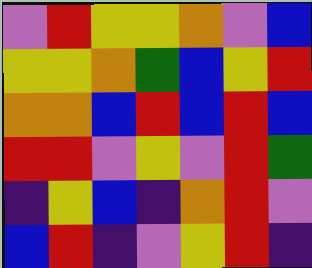[["violet", "red", "yellow", "yellow", "orange", "violet", "blue"], ["yellow", "yellow", "orange", "green", "blue", "yellow", "red"], ["orange", "orange", "blue", "red", "blue", "red", "blue"], ["red", "red", "violet", "yellow", "violet", "red", "green"], ["indigo", "yellow", "blue", "indigo", "orange", "red", "violet"], ["blue", "red", "indigo", "violet", "yellow", "red", "indigo"]]